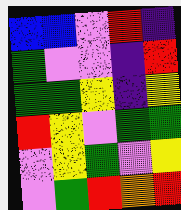[["blue", "blue", "violet", "red", "indigo"], ["green", "violet", "violet", "indigo", "red"], ["green", "green", "yellow", "indigo", "yellow"], ["red", "yellow", "violet", "green", "green"], ["violet", "yellow", "green", "violet", "yellow"], ["violet", "green", "red", "orange", "red"]]